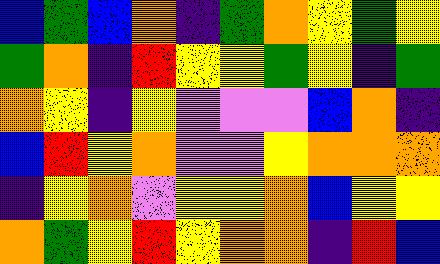[["blue", "green", "blue", "orange", "indigo", "green", "orange", "yellow", "green", "yellow"], ["green", "orange", "indigo", "red", "yellow", "yellow", "green", "yellow", "indigo", "green"], ["orange", "yellow", "indigo", "yellow", "violet", "violet", "violet", "blue", "orange", "indigo"], ["blue", "red", "yellow", "orange", "violet", "violet", "yellow", "orange", "orange", "orange"], ["indigo", "yellow", "orange", "violet", "yellow", "yellow", "orange", "blue", "yellow", "yellow"], ["orange", "green", "yellow", "red", "yellow", "orange", "orange", "indigo", "red", "blue"]]